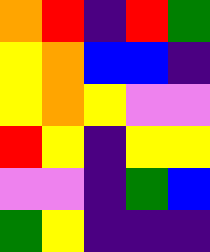[["orange", "red", "indigo", "red", "green"], ["yellow", "orange", "blue", "blue", "indigo"], ["yellow", "orange", "yellow", "violet", "violet"], ["red", "yellow", "indigo", "yellow", "yellow"], ["violet", "violet", "indigo", "green", "blue"], ["green", "yellow", "indigo", "indigo", "indigo"]]